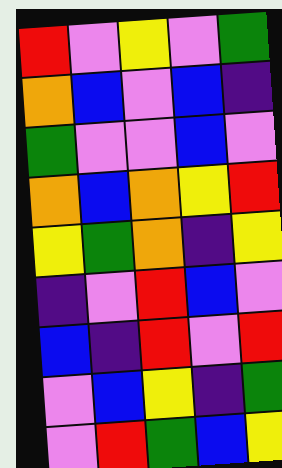[["red", "violet", "yellow", "violet", "green"], ["orange", "blue", "violet", "blue", "indigo"], ["green", "violet", "violet", "blue", "violet"], ["orange", "blue", "orange", "yellow", "red"], ["yellow", "green", "orange", "indigo", "yellow"], ["indigo", "violet", "red", "blue", "violet"], ["blue", "indigo", "red", "violet", "red"], ["violet", "blue", "yellow", "indigo", "green"], ["violet", "red", "green", "blue", "yellow"]]